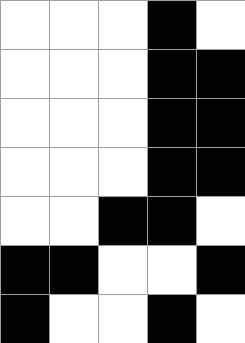[["white", "white", "white", "black", "white"], ["white", "white", "white", "black", "black"], ["white", "white", "white", "black", "black"], ["white", "white", "white", "black", "black"], ["white", "white", "black", "black", "white"], ["black", "black", "white", "white", "black"], ["black", "white", "white", "black", "white"]]